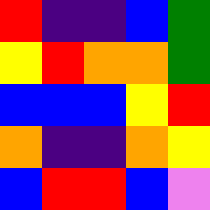[["red", "indigo", "indigo", "blue", "green"], ["yellow", "red", "orange", "orange", "green"], ["blue", "blue", "blue", "yellow", "red"], ["orange", "indigo", "indigo", "orange", "yellow"], ["blue", "red", "red", "blue", "violet"]]